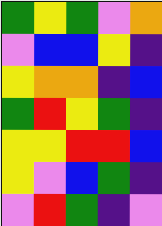[["green", "yellow", "green", "violet", "orange"], ["violet", "blue", "blue", "yellow", "indigo"], ["yellow", "orange", "orange", "indigo", "blue"], ["green", "red", "yellow", "green", "indigo"], ["yellow", "yellow", "red", "red", "blue"], ["yellow", "violet", "blue", "green", "indigo"], ["violet", "red", "green", "indigo", "violet"]]